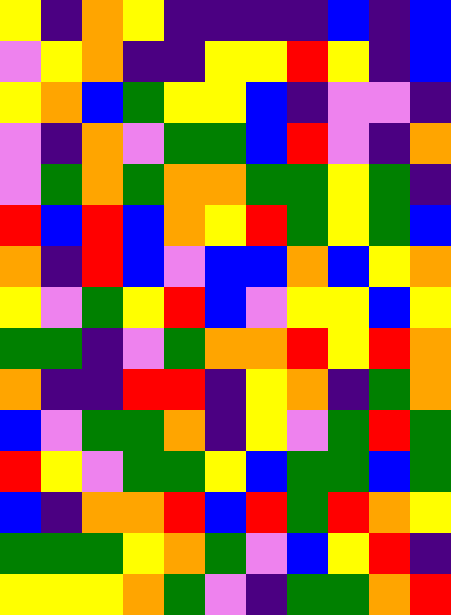[["yellow", "indigo", "orange", "yellow", "indigo", "indigo", "indigo", "indigo", "blue", "indigo", "blue"], ["violet", "yellow", "orange", "indigo", "indigo", "yellow", "yellow", "red", "yellow", "indigo", "blue"], ["yellow", "orange", "blue", "green", "yellow", "yellow", "blue", "indigo", "violet", "violet", "indigo"], ["violet", "indigo", "orange", "violet", "green", "green", "blue", "red", "violet", "indigo", "orange"], ["violet", "green", "orange", "green", "orange", "orange", "green", "green", "yellow", "green", "indigo"], ["red", "blue", "red", "blue", "orange", "yellow", "red", "green", "yellow", "green", "blue"], ["orange", "indigo", "red", "blue", "violet", "blue", "blue", "orange", "blue", "yellow", "orange"], ["yellow", "violet", "green", "yellow", "red", "blue", "violet", "yellow", "yellow", "blue", "yellow"], ["green", "green", "indigo", "violet", "green", "orange", "orange", "red", "yellow", "red", "orange"], ["orange", "indigo", "indigo", "red", "red", "indigo", "yellow", "orange", "indigo", "green", "orange"], ["blue", "violet", "green", "green", "orange", "indigo", "yellow", "violet", "green", "red", "green"], ["red", "yellow", "violet", "green", "green", "yellow", "blue", "green", "green", "blue", "green"], ["blue", "indigo", "orange", "orange", "red", "blue", "red", "green", "red", "orange", "yellow"], ["green", "green", "green", "yellow", "orange", "green", "violet", "blue", "yellow", "red", "indigo"], ["yellow", "yellow", "yellow", "orange", "green", "violet", "indigo", "green", "green", "orange", "red"]]